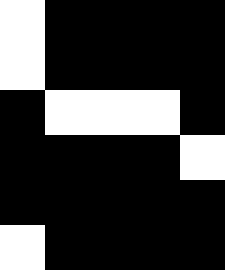[["white", "black", "black", "black", "black"], ["white", "black", "black", "black", "black"], ["black", "white", "white", "white", "black"], ["black", "black", "black", "black", "white"], ["black", "black", "black", "black", "black"], ["white", "black", "black", "black", "black"]]